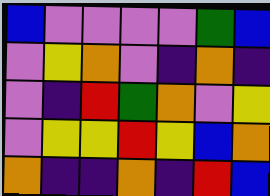[["blue", "violet", "violet", "violet", "violet", "green", "blue"], ["violet", "yellow", "orange", "violet", "indigo", "orange", "indigo"], ["violet", "indigo", "red", "green", "orange", "violet", "yellow"], ["violet", "yellow", "yellow", "red", "yellow", "blue", "orange"], ["orange", "indigo", "indigo", "orange", "indigo", "red", "blue"]]